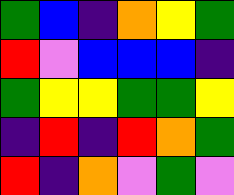[["green", "blue", "indigo", "orange", "yellow", "green"], ["red", "violet", "blue", "blue", "blue", "indigo"], ["green", "yellow", "yellow", "green", "green", "yellow"], ["indigo", "red", "indigo", "red", "orange", "green"], ["red", "indigo", "orange", "violet", "green", "violet"]]